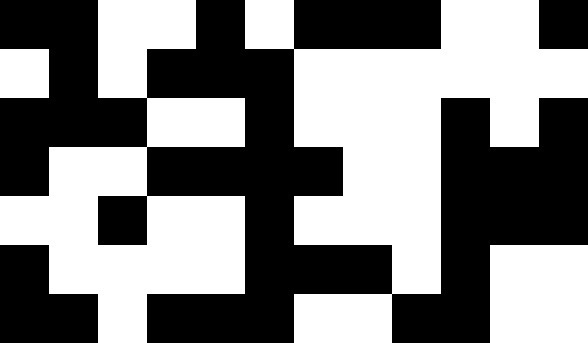[["black", "black", "white", "white", "black", "white", "black", "black", "black", "white", "white", "black"], ["white", "black", "white", "black", "black", "black", "white", "white", "white", "white", "white", "white"], ["black", "black", "black", "white", "white", "black", "white", "white", "white", "black", "white", "black"], ["black", "white", "white", "black", "black", "black", "black", "white", "white", "black", "black", "black"], ["white", "white", "black", "white", "white", "black", "white", "white", "white", "black", "black", "black"], ["black", "white", "white", "white", "white", "black", "black", "black", "white", "black", "white", "white"], ["black", "black", "white", "black", "black", "black", "white", "white", "black", "black", "white", "white"]]